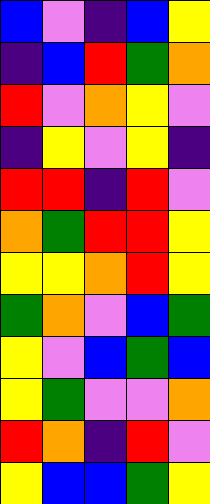[["blue", "violet", "indigo", "blue", "yellow"], ["indigo", "blue", "red", "green", "orange"], ["red", "violet", "orange", "yellow", "violet"], ["indigo", "yellow", "violet", "yellow", "indigo"], ["red", "red", "indigo", "red", "violet"], ["orange", "green", "red", "red", "yellow"], ["yellow", "yellow", "orange", "red", "yellow"], ["green", "orange", "violet", "blue", "green"], ["yellow", "violet", "blue", "green", "blue"], ["yellow", "green", "violet", "violet", "orange"], ["red", "orange", "indigo", "red", "violet"], ["yellow", "blue", "blue", "green", "yellow"]]